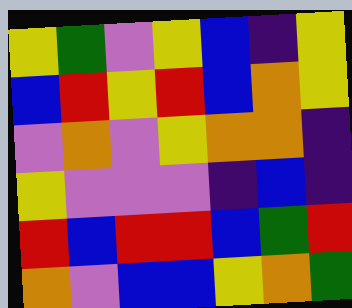[["yellow", "green", "violet", "yellow", "blue", "indigo", "yellow"], ["blue", "red", "yellow", "red", "blue", "orange", "yellow"], ["violet", "orange", "violet", "yellow", "orange", "orange", "indigo"], ["yellow", "violet", "violet", "violet", "indigo", "blue", "indigo"], ["red", "blue", "red", "red", "blue", "green", "red"], ["orange", "violet", "blue", "blue", "yellow", "orange", "green"]]